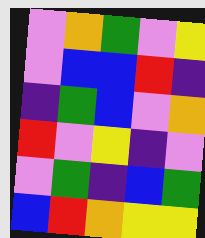[["violet", "orange", "green", "violet", "yellow"], ["violet", "blue", "blue", "red", "indigo"], ["indigo", "green", "blue", "violet", "orange"], ["red", "violet", "yellow", "indigo", "violet"], ["violet", "green", "indigo", "blue", "green"], ["blue", "red", "orange", "yellow", "yellow"]]